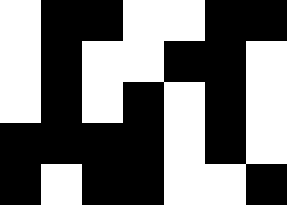[["white", "black", "black", "white", "white", "black", "black"], ["white", "black", "white", "white", "black", "black", "white"], ["white", "black", "white", "black", "white", "black", "white"], ["black", "black", "black", "black", "white", "black", "white"], ["black", "white", "black", "black", "white", "white", "black"]]